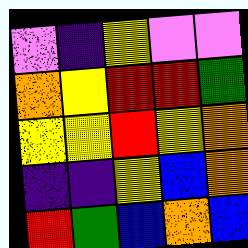[["violet", "indigo", "yellow", "violet", "violet"], ["orange", "yellow", "red", "red", "green"], ["yellow", "yellow", "red", "yellow", "orange"], ["indigo", "indigo", "yellow", "blue", "orange"], ["red", "green", "blue", "orange", "blue"]]